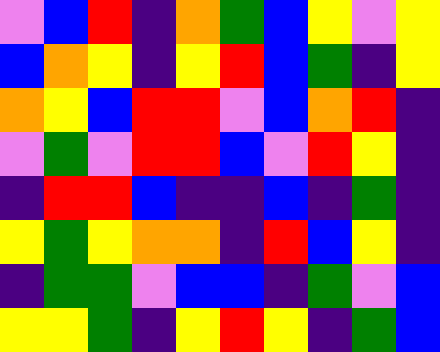[["violet", "blue", "red", "indigo", "orange", "green", "blue", "yellow", "violet", "yellow"], ["blue", "orange", "yellow", "indigo", "yellow", "red", "blue", "green", "indigo", "yellow"], ["orange", "yellow", "blue", "red", "red", "violet", "blue", "orange", "red", "indigo"], ["violet", "green", "violet", "red", "red", "blue", "violet", "red", "yellow", "indigo"], ["indigo", "red", "red", "blue", "indigo", "indigo", "blue", "indigo", "green", "indigo"], ["yellow", "green", "yellow", "orange", "orange", "indigo", "red", "blue", "yellow", "indigo"], ["indigo", "green", "green", "violet", "blue", "blue", "indigo", "green", "violet", "blue"], ["yellow", "yellow", "green", "indigo", "yellow", "red", "yellow", "indigo", "green", "blue"]]